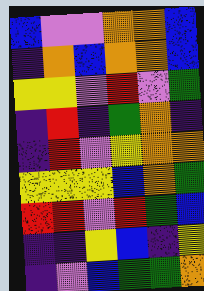[["blue", "violet", "violet", "orange", "orange", "blue"], ["indigo", "orange", "blue", "orange", "orange", "blue"], ["yellow", "yellow", "violet", "red", "violet", "green"], ["indigo", "red", "indigo", "green", "orange", "indigo"], ["indigo", "red", "violet", "yellow", "orange", "orange"], ["yellow", "yellow", "yellow", "blue", "orange", "green"], ["red", "red", "violet", "red", "green", "blue"], ["indigo", "indigo", "yellow", "blue", "indigo", "yellow"], ["indigo", "violet", "blue", "green", "green", "orange"]]